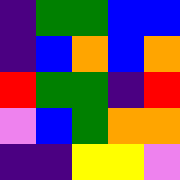[["indigo", "green", "green", "blue", "blue"], ["indigo", "blue", "orange", "blue", "orange"], ["red", "green", "green", "indigo", "red"], ["violet", "blue", "green", "orange", "orange"], ["indigo", "indigo", "yellow", "yellow", "violet"]]